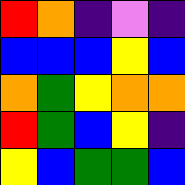[["red", "orange", "indigo", "violet", "indigo"], ["blue", "blue", "blue", "yellow", "blue"], ["orange", "green", "yellow", "orange", "orange"], ["red", "green", "blue", "yellow", "indigo"], ["yellow", "blue", "green", "green", "blue"]]